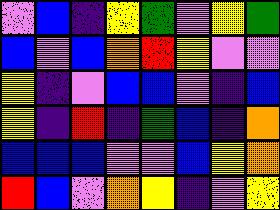[["violet", "blue", "indigo", "yellow", "green", "violet", "yellow", "green"], ["blue", "violet", "blue", "orange", "red", "yellow", "violet", "violet"], ["yellow", "indigo", "violet", "blue", "blue", "violet", "indigo", "blue"], ["yellow", "indigo", "red", "indigo", "green", "blue", "indigo", "orange"], ["blue", "blue", "blue", "violet", "violet", "blue", "yellow", "orange"], ["red", "blue", "violet", "orange", "yellow", "indigo", "violet", "yellow"]]